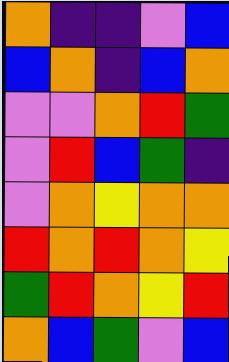[["orange", "indigo", "indigo", "violet", "blue"], ["blue", "orange", "indigo", "blue", "orange"], ["violet", "violet", "orange", "red", "green"], ["violet", "red", "blue", "green", "indigo"], ["violet", "orange", "yellow", "orange", "orange"], ["red", "orange", "red", "orange", "yellow"], ["green", "red", "orange", "yellow", "red"], ["orange", "blue", "green", "violet", "blue"]]